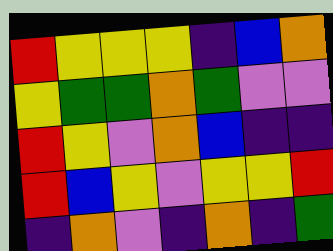[["red", "yellow", "yellow", "yellow", "indigo", "blue", "orange"], ["yellow", "green", "green", "orange", "green", "violet", "violet"], ["red", "yellow", "violet", "orange", "blue", "indigo", "indigo"], ["red", "blue", "yellow", "violet", "yellow", "yellow", "red"], ["indigo", "orange", "violet", "indigo", "orange", "indigo", "green"]]